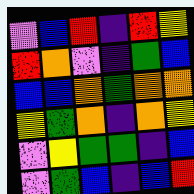[["violet", "blue", "red", "indigo", "red", "yellow"], ["red", "orange", "violet", "indigo", "green", "blue"], ["blue", "blue", "orange", "green", "orange", "orange"], ["yellow", "green", "orange", "indigo", "orange", "yellow"], ["violet", "yellow", "green", "green", "indigo", "blue"], ["violet", "green", "blue", "indigo", "blue", "red"]]